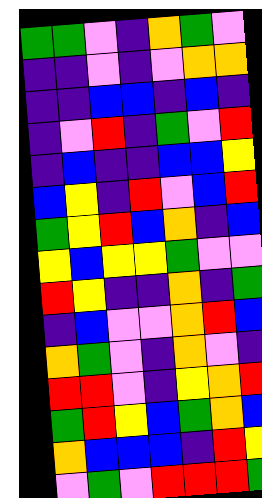[["green", "green", "violet", "indigo", "orange", "green", "violet"], ["indigo", "indigo", "violet", "indigo", "violet", "orange", "orange"], ["indigo", "indigo", "blue", "blue", "indigo", "blue", "indigo"], ["indigo", "violet", "red", "indigo", "green", "violet", "red"], ["indigo", "blue", "indigo", "indigo", "blue", "blue", "yellow"], ["blue", "yellow", "indigo", "red", "violet", "blue", "red"], ["green", "yellow", "red", "blue", "orange", "indigo", "blue"], ["yellow", "blue", "yellow", "yellow", "green", "violet", "violet"], ["red", "yellow", "indigo", "indigo", "orange", "indigo", "green"], ["indigo", "blue", "violet", "violet", "orange", "red", "blue"], ["orange", "green", "violet", "indigo", "orange", "violet", "indigo"], ["red", "red", "violet", "indigo", "yellow", "orange", "red"], ["green", "red", "yellow", "blue", "green", "orange", "blue"], ["orange", "blue", "blue", "blue", "indigo", "red", "yellow"], ["violet", "green", "violet", "red", "red", "red", "green"]]